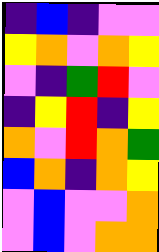[["indigo", "blue", "indigo", "violet", "violet"], ["yellow", "orange", "violet", "orange", "yellow"], ["violet", "indigo", "green", "red", "violet"], ["indigo", "yellow", "red", "indigo", "yellow"], ["orange", "violet", "red", "orange", "green"], ["blue", "orange", "indigo", "orange", "yellow"], ["violet", "blue", "violet", "violet", "orange"], ["violet", "blue", "violet", "orange", "orange"]]